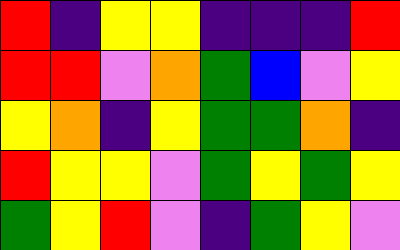[["red", "indigo", "yellow", "yellow", "indigo", "indigo", "indigo", "red"], ["red", "red", "violet", "orange", "green", "blue", "violet", "yellow"], ["yellow", "orange", "indigo", "yellow", "green", "green", "orange", "indigo"], ["red", "yellow", "yellow", "violet", "green", "yellow", "green", "yellow"], ["green", "yellow", "red", "violet", "indigo", "green", "yellow", "violet"]]